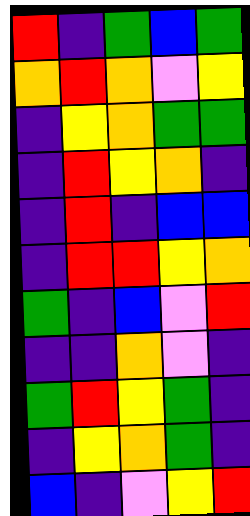[["red", "indigo", "green", "blue", "green"], ["orange", "red", "orange", "violet", "yellow"], ["indigo", "yellow", "orange", "green", "green"], ["indigo", "red", "yellow", "orange", "indigo"], ["indigo", "red", "indigo", "blue", "blue"], ["indigo", "red", "red", "yellow", "orange"], ["green", "indigo", "blue", "violet", "red"], ["indigo", "indigo", "orange", "violet", "indigo"], ["green", "red", "yellow", "green", "indigo"], ["indigo", "yellow", "orange", "green", "indigo"], ["blue", "indigo", "violet", "yellow", "red"]]